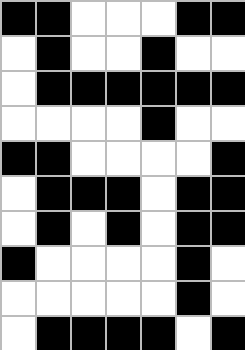[["black", "black", "white", "white", "white", "black", "black"], ["white", "black", "white", "white", "black", "white", "white"], ["white", "black", "black", "black", "black", "black", "black"], ["white", "white", "white", "white", "black", "white", "white"], ["black", "black", "white", "white", "white", "white", "black"], ["white", "black", "black", "black", "white", "black", "black"], ["white", "black", "white", "black", "white", "black", "black"], ["black", "white", "white", "white", "white", "black", "white"], ["white", "white", "white", "white", "white", "black", "white"], ["white", "black", "black", "black", "black", "white", "black"]]